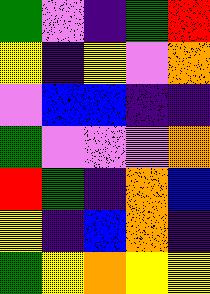[["green", "violet", "indigo", "green", "red"], ["yellow", "indigo", "yellow", "violet", "orange"], ["violet", "blue", "blue", "indigo", "indigo"], ["green", "violet", "violet", "violet", "orange"], ["red", "green", "indigo", "orange", "blue"], ["yellow", "indigo", "blue", "orange", "indigo"], ["green", "yellow", "orange", "yellow", "yellow"]]